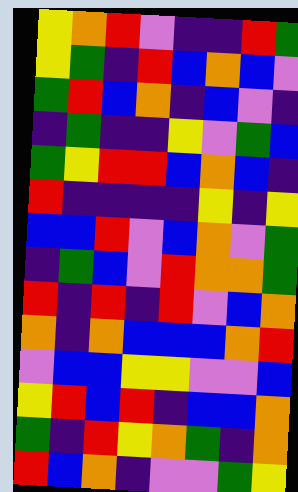[["yellow", "orange", "red", "violet", "indigo", "indigo", "red", "green"], ["yellow", "green", "indigo", "red", "blue", "orange", "blue", "violet"], ["green", "red", "blue", "orange", "indigo", "blue", "violet", "indigo"], ["indigo", "green", "indigo", "indigo", "yellow", "violet", "green", "blue"], ["green", "yellow", "red", "red", "blue", "orange", "blue", "indigo"], ["red", "indigo", "indigo", "indigo", "indigo", "yellow", "indigo", "yellow"], ["blue", "blue", "red", "violet", "blue", "orange", "violet", "green"], ["indigo", "green", "blue", "violet", "red", "orange", "orange", "green"], ["red", "indigo", "red", "indigo", "red", "violet", "blue", "orange"], ["orange", "indigo", "orange", "blue", "blue", "blue", "orange", "red"], ["violet", "blue", "blue", "yellow", "yellow", "violet", "violet", "blue"], ["yellow", "red", "blue", "red", "indigo", "blue", "blue", "orange"], ["green", "indigo", "red", "yellow", "orange", "green", "indigo", "orange"], ["red", "blue", "orange", "indigo", "violet", "violet", "green", "yellow"]]